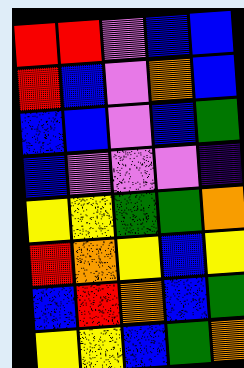[["red", "red", "violet", "blue", "blue"], ["red", "blue", "violet", "orange", "blue"], ["blue", "blue", "violet", "blue", "green"], ["blue", "violet", "violet", "violet", "indigo"], ["yellow", "yellow", "green", "green", "orange"], ["red", "orange", "yellow", "blue", "yellow"], ["blue", "red", "orange", "blue", "green"], ["yellow", "yellow", "blue", "green", "orange"]]